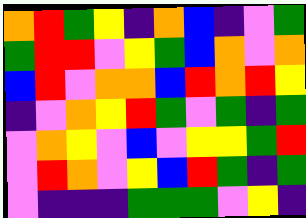[["orange", "red", "green", "yellow", "indigo", "orange", "blue", "indigo", "violet", "green"], ["green", "red", "red", "violet", "yellow", "green", "blue", "orange", "violet", "orange"], ["blue", "red", "violet", "orange", "orange", "blue", "red", "orange", "red", "yellow"], ["indigo", "violet", "orange", "yellow", "red", "green", "violet", "green", "indigo", "green"], ["violet", "orange", "yellow", "violet", "blue", "violet", "yellow", "yellow", "green", "red"], ["violet", "red", "orange", "violet", "yellow", "blue", "red", "green", "indigo", "green"], ["violet", "indigo", "indigo", "indigo", "green", "green", "green", "violet", "yellow", "indigo"]]